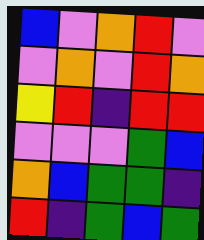[["blue", "violet", "orange", "red", "violet"], ["violet", "orange", "violet", "red", "orange"], ["yellow", "red", "indigo", "red", "red"], ["violet", "violet", "violet", "green", "blue"], ["orange", "blue", "green", "green", "indigo"], ["red", "indigo", "green", "blue", "green"]]